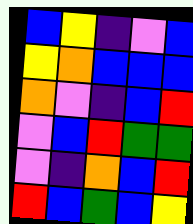[["blue", "yellow", "indigo", "violet", "blue"], ["yellow", "orange", "blue", "blue", "blue"], ["orange", "violet", "indigo", "blue", "red"], ["violet", "blue", "red", "green", "green"], ["violet", "indigo", "orange", "blue", "red"], ["red", "blue", "green", "blue", "yellow"]]